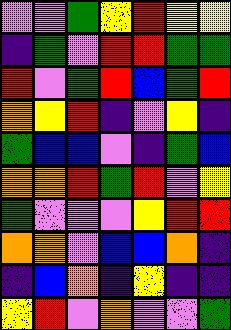[["violet", "violet", "green", "yellow", "red", "yellow", "yellow"], ["indigo", "green", "violet", "red", "red", "green", "green"], ["red", "violet", "green", "red", "blue", "green", "red"], ["orange", "yellow", "red", "indigo", "violet", "yellow", "indigo"], ["green", "blue", "blue", "violet", "indigo", "green", "blue"], ["orange", "orange", "red", "green", "red", "violet", "yellow"], ["green", "violet", "violet", "violet", "yellow", "red", "red"], ["orange", "orange", "violet", "blue", "blue", "orange", "indigo"], ["indigo", "blue", "orange", "indigo", "yellow", "indigo", "indigo"], ["yellow", "red", "violet", "orange", "violet", "violet", "green"]]